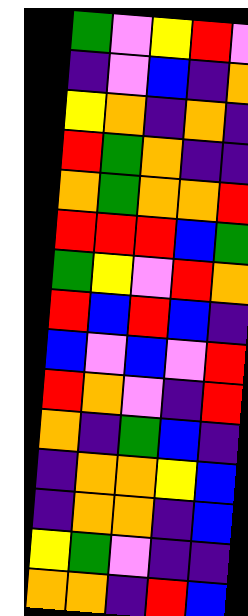[["green", "violet", "yellow", "red", "violet"], ["indigo", "violet", "blue", "indigo", "orange"], ["yellow", "orange", "indigo", "orange", "indigo"], ["red", "green", "orange", "indigo", "indigo"], ["orange", "green", "orange", "orange", "red"], ["red", "red", "red", "blue", "green"], ["green", "yellow", "violet", "red", "orange"], ["red", "blue", "red", "blue", "indigo"], ["blue", "violet", "blue", "violet", "red"], ["red", "orange", "violet", "indigo", "red"], ["orange", "indigo", "green", "blue", "indigo"], ["indigo", "orange", "orange", "yellow", "blue"], ["indigo", "orange", "orange", "indigo", "blue"], ["yellow", "green", "violet", "indigo", "indigo"], ["orange", "orange", "indigo", "red", "blue"]]